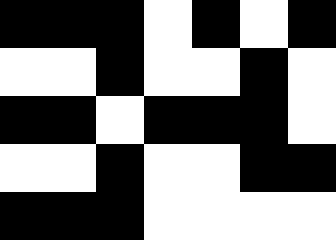[["black", "black", "black", "white", "black", "white", "black"], ["white", "white", "black", "white", "white", "black", "white"], ["black", "black", "white", "black", "black", "black", "white"], ["white", "white", "black", "white", "white", "black", "black"], ["black", "black", "black", "white", "white", "white", "white"]]